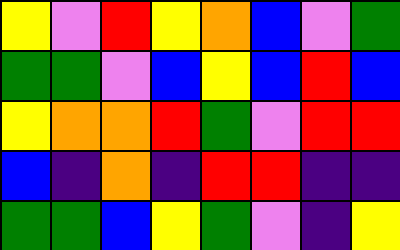[["yellow", "violet", "red", "yellow", "orange", "blue", "violet", "green"], ["green", "green", "violet", "blue", "yellow", "blue", "red", "blue"], ["yellow", "orange", "orange", "red", "green", "violet", "red", "red"], ["blue", "indigo", "orange", "indigo", "red", "red", "indigo", "indigo"], ["green", "green", "blue", "yellow", "green", "violet", "indigo", "yellow"]]